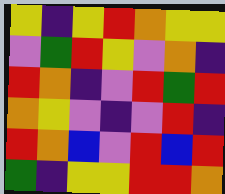[["yellow", "indigo", "yellow", "red", "orange", "yellow", "yellow"], ["violet", "green", "red", "yellow", "violet", "orange", "indigo"], ["red", "orange", "indigo", "violet", "red", "green", "red"], ["orange", "yellow", "violet", "indigo", "violet", "red", "indigo"], ["red", "orange", "blue", "violet", "red", "blue", "red"], ["green", "indigo", "yellow", "yellow", "red", "red", "orange"]]